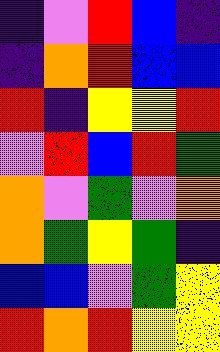[["indigo", "violet", "red", "blue", "indigo"], ["indigo", "orange", "red", "blue", "blue"], ["red", "indigo", "yellow", "yellow", "red"], ["violet", "red", "blue", "red", "green"], ["orange", "violet", "green", "violet", "orange"], ["orange", "green", "yellow", "green", "indigo"], ["blue", "blue", "violet", "green", "yellow"], ["red", "orange", "red", "yellow", "yellow"]]